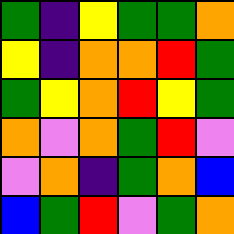[["green", "indigo", "yellow", "green", "green", "orange"], ["yellow", "indigo", "orange", "orange", "red", "green"], ["green", "yellow", "orange", "red", "yellow", "green"], ["orange", "violet", "orange", "green", "red", "violet"], ["violet", "orange", "indigo", "green", "orange", "blue"], ["blue", "green", "red", "violet", "green", "orange"]]